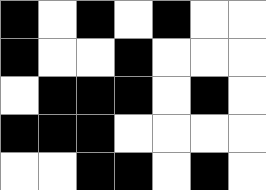[["black", "white", "black", "white", "black", "white", "white"], ["black", "white", "white", "black", "white", "white", "white"], ["white", "black", "black", "black", "white", "black", "white"], ["black", "black", "black", "white", "white", "white", "white"], ["white", "white", "black", "black", "white", "black", "white"]]